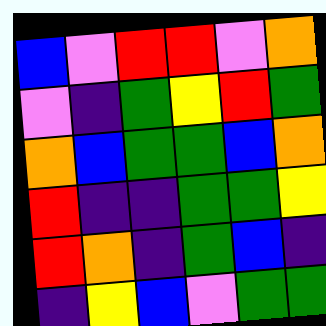[["blue", "violet", "red", "red", "violet", "orange"], ["violet", "indigo", "green", "yellow", "red", "green"], ["orange", "blue", "green", "green", "blue", "orange"], ["red", "indigo", "indigo", "green", "green", "yellow"], ["red", "orange", "indigo", "green", "blue", "indigo"], ["indigo", "yellow", "blue", "violet", "green", "green"]]